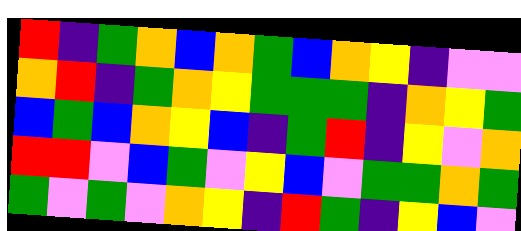[["red", "indigo", "green", "orange", "blue", "orange", "green", "blue", "orange", "yellow", "indigo", "violet", "violet"], ["orange", "red", "indigo", "green", "orange", "yellow", "green", "green", "green", "indigo", "orange", "yellow", "green"], ["blue", "green", "blue", "orange", "yellow", "blue", "indigo", "green", "red", "indigo", "yellow", "violet", "orange"], ["red", "red", "violet", "blue", "green", "violet", "yellow", "blue", "violet", "green", "green", "orange", "green"], ["green", "violet", "green", "violet", "orange", "yellow", "indigo", "red", "green", "indigo", "yellow", "blue", "violet"]]